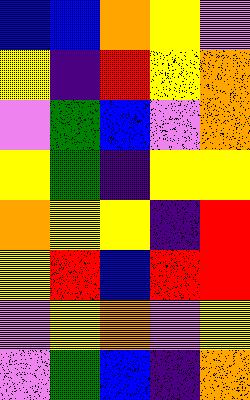[["blue", "blue", "orange", "yellow", "violet"], ["yellow", "indigo", "red", "yellow", "orange"], ["violet", "green", "blue", "violet", "orange"], ["yellow", "green", "indigo", "yellow", "yellow"], ["orange", "yellow", "yellow", "indigo", "red"], ["yellow", "red", "blue", "red", "red"], ["violet", "yellow", "orange", "violet", "yellow"], ["violet", "green", "blue", "indigo", "orange"]]